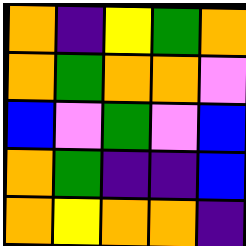[["orange", "indigo", "yellow", "green", "orange"], ["orange", "green", "orange", "orange", "violet"], ["blue", "violet", "green", "violet", "blue"], ["orange", "green", "indigo", "indigo", "blue"], ["orange", "yellow", "orange", "orange", "indigo"]]